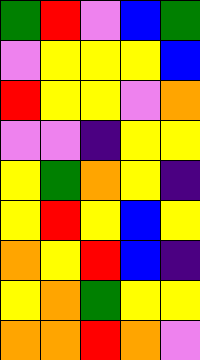[["green", "red", "violet", "blue", "green"], ["violet", "yellow", "yellow", "yellow", "blue"], ["red", "yellow", "yellow", "violet", "orange"], ["violet", "violet", "indigo", "yellow", "yellow"], ["yellow", "green", "orange", "yellow", "indigo"], ["yellow", "red", "yellow", "blue", "yellow"], ["orange", "yellow", "red", "blue", "indigo"], ["yellow", "orange", "green", "yellow", "yellow"], ["orange", "orange", "red", "orange", "violet"]]